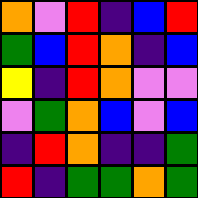[["orange", "violet", "red", "indigo", "blue", "red"], ["green", "blue", "red", "orange", "indigo", "blue"], ["yellow", "indigo", "red", "orange", "violet", "violet"], ["violet", "green", "orange", "blue", "violet", "blue"], ["indigo", "red", "orange", "indigo", "indigo", "green"], ["red", "indigo", "green", "green", "orange", "green"]]